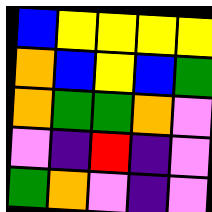[["blue", "yellow", "yellow", "yellow", "yellow"], ["orange", "blue", "yellow", "blue", "green"], ["orange", "green", "green", "orange", "violet"], ["violet", "indigo", "red", "indigo", "violet"], ["green", "orange", "violet", "indigo", "violet"]]